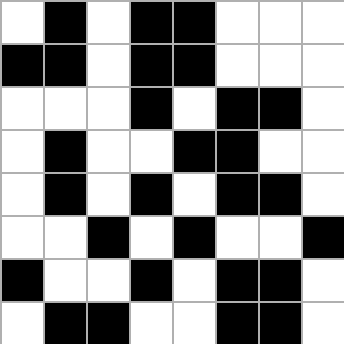[["white", "black", "white", "black", "black", "white", "white", "white"], ["black", "black", "white", "black", "black", "white", "white", "white"], ["white", "white", "white", "black", "white", "black", "black", "white"], ["white", "black", "white", "white", "black", "black", "white", "white"], ["white", "black", "white", "black", "white", "black", "black", "white"], ["white", "white", "black", "white", "black", "white", "white", "black"], ["black", "white", "white", "black", "white", "black", "black", "white"], ["white", "black", "black", "white", "white", "black", "black", "white"]]